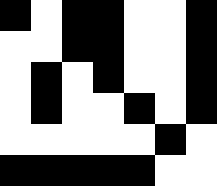[["black", "white", "black", "black", "white", "white", "black"], ["white", "white", "black", "black", "white", "white", "black"], ["white", "black", "white", "black", "white", "white", "black"], ["white", "black", "white", "white", "black", "white", "black"], ["white", "white", "white", "white", "white", "black", "white"], ["black", "black", "black", "black", "black", "white", "white"]]